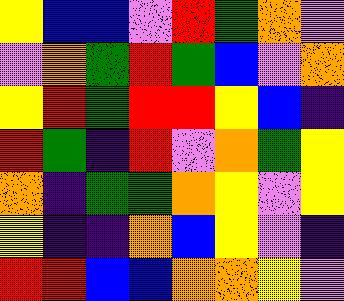[["yellow", "blue", "blue", "violet", "red", "green", "orange", "violet"], ["violet", "orange", "green", "red", "green", "blue", "violet", "orange"], ["yellow", "red", "green", "red", "red", "yellow", "blue", "indigo"], ["red", "green", "indigo", "red", "violet", "orange", "green", "yellow"], ["orange", "indigo", "green", "green", "orange", "yellow", "violet", "yellow"], ["yellow", "indigo", "indigo", "orange", "blue", "yellow", "violet", "indigo"], ["red", "red", "blue", "blue", "orange", "orange", "yellow", "violet"]]